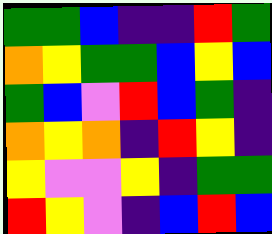[["green", "green", "blue", "indigo", "indigo", "red", "green"], ["orange", "yellow", "green", "green", "blue", "yellow", "blue"], ["green", "blue", "violet", "red", "blue", "green", "indigo"], ["orange", "yellow", "orange", "indigo", "red", "yellow", "indigo"], ["yellow", "violet", "violet", "yellow", "indigo", "green", "green"], ["red", "yellow", "violet", "indigo", "blue", "red", "blue"]]